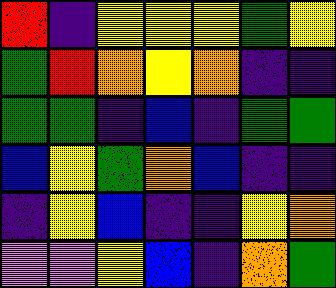[["red", "indigo", "yellow", "yellow", "yellow", "green", "yellow"], ["green", "red", "orange", "yellow", "orange", "indigo", "indigo"], ["green", "green", "indigo", "blue", "indigo", "green", "green"], ["blue", "yellow", "green", "orange", "blue", "indigo", "indigo"], ["indigo", "yellow", "blue", "indigo", "indigo", "yellow", "orange"], ["violet", "violet", "yellow", "blue", "indigo", "orange", "green"]]